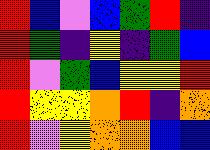[["red", "blue", "violet", "blue", "green", "red", "indigo"], ["red", "green", "indigo", "yellow", "indigo", "green", "blue"], ["red", "violet", "green", "blue", "yellow", "yellow", "red"], ["red", "yellow", "yellow", "orange", "red", "indigo", "orange"], ["red", "violet", "yellow", "orange", "orange", "blue", "blue"]]